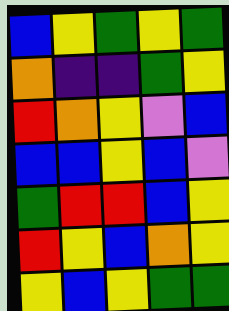[["blue", "yellow", "green", "yellow", "green"], ["orange", "indigo", "indigo", "green", "yellow"], ["red", "orange", "yellow", "violet", "blue"], ["blue", "blue", "yellow", "blue", "violet"], ["green", "red", "red", "blue", "yellow"], ["red", "yellow", "blue", "orange", "yellow"], ["yellow", "blue", "yellow", "green", "green"]]